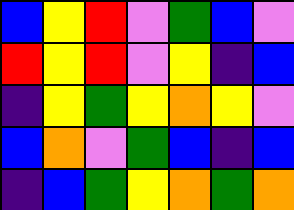[["blue", "yellow", "red", "violet", "green", "blue", "violet"], ["red", "yellow", "red", "violet", "yellow", "indigo", "blue"], ["indigo", "yellow", "green", "yellow", "orange", "yellow", "violet"], ["blue", "orange", "violet", "green", "blue", "indigo", "blue"], ["indigo", "blue", "green", "yellow", "orange", "green", "orange"]]